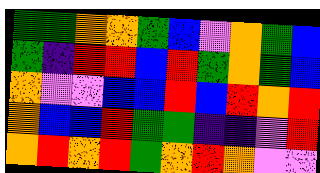[["green", "green", "orange", "orange", "green", "blue", "violet", "orange", "green", "blue"], ["green", "indigo", "red", "red", "blue", "red", "green", "orange", "green", "blue"], ["orange", "violet", "violet", "blue", "blue", "red", "blue", "red", "orange", "red"], ["orange", "blue", "blue", "red", "green", "green", "indigo", "indigo", "violet", "red"], ["orange", "red", "orange", "red", "green", "orange", "red", "orange", "violet", "violet"]]